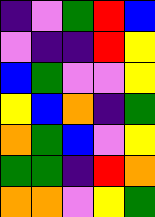[["indigo", "violet", "green", "red", "blue"], ["violet", "indigo", "indigo", "red", "yellow"], ["blue", "green", "violet", "violet", "yellow"], ["yellow", "blue", "orange", "indigo", "green"], ["orange", "green", "blue", "violet", "yellow"], ["green", "green", "indigo", "red", "orange"], ["orange", "orange", "violet", "yellow", "green"]]